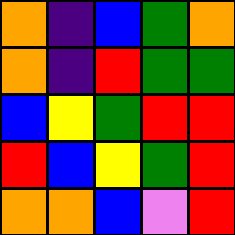[["orange", "indigo", "blue", "green", "orange"], ["orange", "indigo", "red", "green", "green"], ["blue", "yellow", "green", "red", "red"], ["red", "blue", "yellow", "green", "red"], ["orange", "orange", "blue", "violet", "red"]]